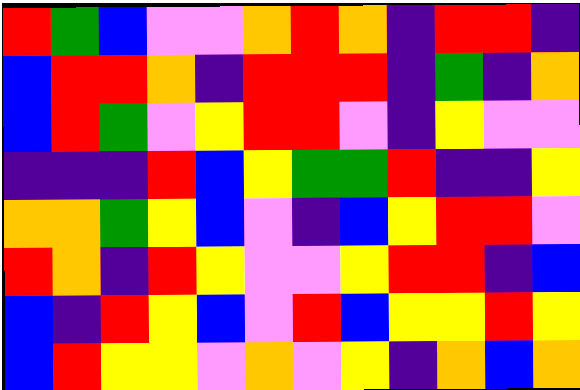[["red", "green", "blue", "violet", "violet", "orange", "red", "orange", "indigo", "red", "red", "indigo"], ["blue", "red", "red", "orange", "indigo", "red", "red", "red", "indigo", "green", "indigo", "orange"], ["blue", "red", "green", "violet", "yellow", "red", "red", "violet", "indigo", "yellow", "violet", "violet"], ["indigo", "indigo", "indigo", "red", "blue", "yellow", "green", "green", "red", "indigo", "indigo", "yellow"], ["orange", "orange", "green", "yellow", "blue", "violet", "indigo", "blue", "yellow", "red", "red", "violet"], ["red", "orange", "indigo", "red", "yellow", "violet", "violet", "yellow", "red", "red", "indigo", "blue"], ["blue", "indigo", "red", "yellow", "blue", "violet", "red", "blue", "yellow", "yellow", "red", "yellow"], ["blue", "red", "yellow", "yellow", "violet", "orange", "violet", "yellow", "indigo", "orange", "blue", "orange"]]